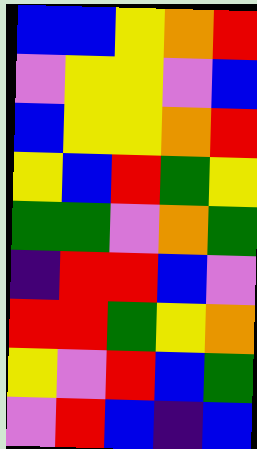[["blue", "blue", "yellow", "orange", "red"], ["violet", "yellow", "yellow", "violet", "blue"], ["blue", "yellow", "yellow", "orange", "red"], ["yellow", "blue", "red", "green", "yellow"], ["green", "green", "violet", "orange", "green"], ["indigo", "red", "red", "blue", "violet"], ["red", "red", "green", "yellow", "orange"], ["yellow", "violet", "red", "blue", "green"], ["violet", "red", "blue", "indigo", "blue"]]